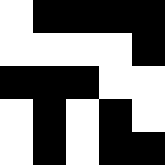[["white", "black", "black", "black", "black"], ["white", "white", "white", "white", "black"], ["black", "black", "black", "white", "white"], ["white", "black", "white", "black", "white"], ["white", "black", "white", "black", "black"]]